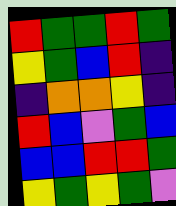[["red", "green", "green", "red", "green"], ["yellow", "green", "blue", "red", "indigo"], ["indigo", "orange", "orange", "yellow", "indigo"], ["red", "blue", "violet", "green", "blue"], ["blue", "blue", "red", "red", "green"], ["yellow", "green", "yellow", "green", "violet"]]